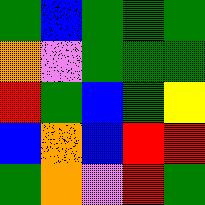[["green", "blue", "green", "green", "green"], ["orange", "violet", "green", "green", "green"], ["red", "green", "blue", "green", "yellow"], ["blue", "orange", "blue", "red", "red"], ["green", "orange", "violet", "red", "green"]]